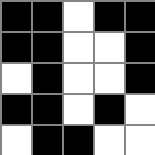[["black", "black", "white", "black", "black"], ["black", "black", "white", "white", "black"], ["white", "black", "white", "white", "black"], ["black", "black", "white", "black", "white"], ["white", "black", "black", "white", "white"]]